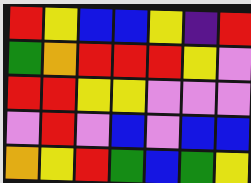[["red", "yellow", "blue", "blue", "yellow", "indigo", "red"], ["green", "orange", "red", "red", "red", "yellow", "violet"], ["red", "red", "yellow", "yellow", "violet", "violet", "violet"], ["violet", "red", "violet", "blue", "violet", "blue", "blue"], ["orange", "yellow", "red", "green", "blue", "green", "yellow"]]